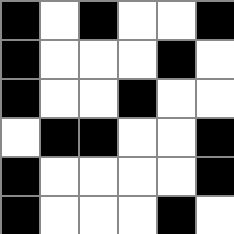[["black", "white", "black", "white", "white", "black"], ["black", "white", "white", "white", "black", "white"], ["black", "white", "white", "black", "white", "white"], ["white", "black", "black", "white", "white", "black"], ["black", "white", "white", "white", "white", "black"], ["black", "white", "white", "white", "black", "white"]]